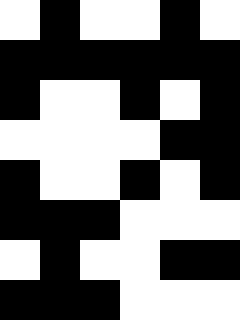[["white", "black", "white", "white", "black", "white"], ["black", "black", "black", "black", "black", "black"], ["black", "white", "white", "black", "white", "black"], ["white", "white", "white", "white", "black", "black"], ["black", "white", "white", "black", "white", "black"], ["black", "black", "black", "white", "white", "white"], ["white", "black", "white", "white", "black", "black"], ["black", "black", "black", "white", "white", "white"]]